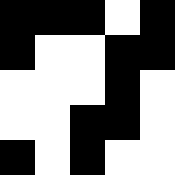[["black", "black", "black", "white", "black"], ["black", "white", "white", "black", "black"], ["white", "white", "white", "black", "white"], ["white", "white", "black", "black", "white"], ["black", "white", "black", "white", "white"]]